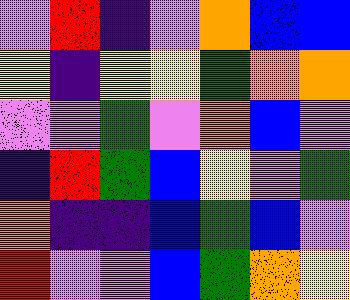[["violet", "red", "indigo", "violet", "orange", "blue", "blue"], ["yellow", "indigo", "yellow", "yellow", "green", "orange", "orange"], ["violet", "violet", "green", "violet", "orange", "blue", "violet"], ["indigo", "red", "green", "blue", "yellow", "violet", "green"], ["orange", "indigo", "indigo", "blue", "green", "blue", "violet"], ["red", "violet", "violet", "blue", "green", "orange", "yellow"]]